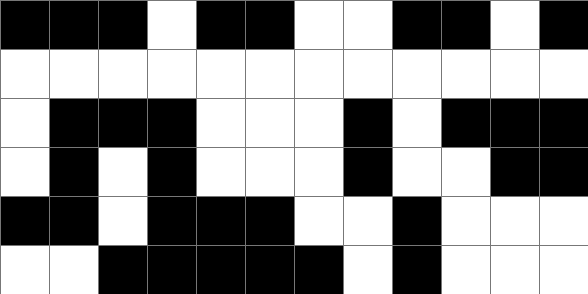[["black", "black", "black", "white", "black", "black", "white", "white", "black", "black", "white", "black"], ["white", "white", "white", "white", "white", "white", "white", "white", "white", "white", "white", "white"], ["white", "black", "black", "black", "white", "white", "white", "black", "white", "black", "black", "black"], ["white", "black", "white", "black", "white", "white", "white", "black", "white", "white", "black", "black"], ["black", "black", "white", "black", "black", "black", "white", "white", "black", "white", "white", "white"], ["white", "white", "black", "black", "black", "black", "black", "white", "black", "white", "white", "white"]]